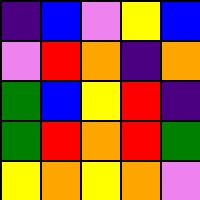[["indigo", "blue", "violet", "yellow", "blue"], ["violet", "red", "orange", "indigo", "orange"], ["green", "blue", "yellow", "red", "indigo"], ["green", "red", "orange", "red", "green"], ["yellow", "orange", "yellow", "orange", "violet"]]